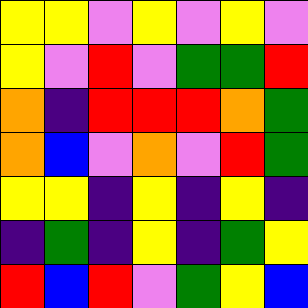[["yellow", "yellow", "violet", "yellow", "violet", "yellow", "violet"], ["yellow", "violet", "red", "violet", "green", "green", "red"], ["orange", "indigo", "red", "red", "red", "orange", "green"], ["orange", "blue", "violet", "orange", "violet", "red", "green"], ["yellow", "yellow", "indigo", "yellow", "indigo", "yellow", "indigo"], ["indigo", "green", "indigo", "yellow", "indigo", "green", "yellow"], ["red", "blue", "red", "violet", "green", "yellow", "blue"]]